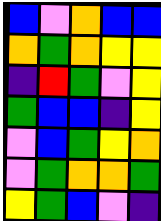[["blue", "violet", "orange", "blue", "blue"], ["orange", "green", "orange", "yellow", "yellow"], ["indigo", "red", "green", "violet", "yellow"], ["green", "blue", "blue", "indigo", "yellow"], ["violet", "blue", "green", "yellow", "orange"], ["violet", "green", "orange", "orange", "green"], ["yellow", "green", "blue", "violet", "indigo"]]